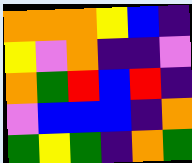[["orange", "orange", "orange", "yellow", "blue", "indigo"], ["yellow", "violet", "orange", "indigo", "indigo", "violet"], ["orange", "green", "red", "blue", "red", "indigo"], ["violet", "blue", "blue", "blue", "indigo", "orange"], ["green", "yellow", "green", "indigo", "orange", "green"]]